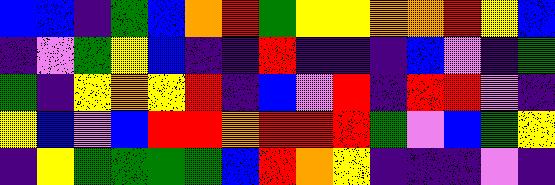[["blue", "blue", "indigo", "green", "blue", "orange", "red", "green", "yellow", "yellow", "orange", "orange", "red", "yellow", "blue"], ["indigo", "violet", "green", "yellow", "blue", "indigo", "indigo", "red", "indigo", "indigo", "indigo", "blue", "violet", "indigo", "green"], ["green", "indigo", "yellow", "orange", "yellow", "red", "indigo", "blue", "violet", "red", "indigo", "red", "red", "violet", "indigo"], ["yellow", "blue", "violet", "blue", "red", "red", "orange", "red", "red", "red", "green", "violet", "blue", "green", "yellow"], ["indigo", "yellow", "green", "green", "green", "green", "blue", "red", "orange", "yellow", "indigo", "indigo", "indigo", "violet", "indigo"]]